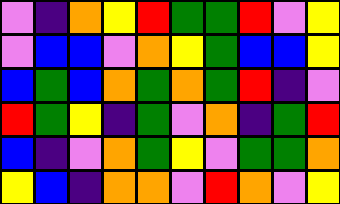[["violet", "indigo", "orange", "yellow", "red", "green", "green", "red", "violet", "yellow"], ["violet", "blue", "blue", "violet", "orange", "yellow", "green", "blue", "blue", "yellow"], ["blue", "green", "blue", "orange", "green", "orange", "green", "red", "indigo", "violet"], ["red", "green", "yellow", "indigo", "green", "violet", "orange", "indigo", "green", "red"], ["blue", "indigo", "violet", "orange", "green", "yellow", "violet", "green", "green", "orange"], ["yellow", "blue", "indigo", "orange", "orange", "violet", "red", "orange", "violet", "yellow"]]